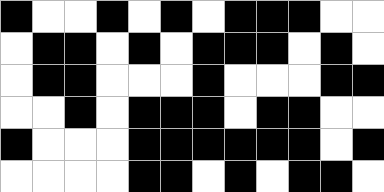[["black", "white", "white", "black", "white", "black", "white", "black", "black", "black", "white", "white"], ["white", "black", "black", "white", "black", "white", "black", "black", "black", "white", "black", "white"], ["white", "black", "black", "white", "white", "white", "black", "white", "white", "white", "black", "black"], ["white", "white", "black", "white", "black", "black", "black", "white", "black", "black", "white", "white"], ["black", "white", "white", "white", "black", "black", "black", "black", "black", "black", "white", "black"], ["white", "white", "white", "white", "black", "black", "white", "black", "white", "black", "black", "white"]]